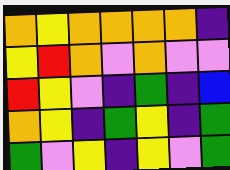[["orange", "yellow", "orange", "orange", "orange", "orange", "indigo"], ["yellow", "red", "orange", "violet", "orange", "violet", "violet"], ["red", "yellow", "violet", "indigo", "green", "indigo", "blue"], ["orange", "yellow", "indigo", "green", "yellow", "indigo", "green"], ["green", "violet", "yellow", "indigo", "yellow", "violet", "green"]]